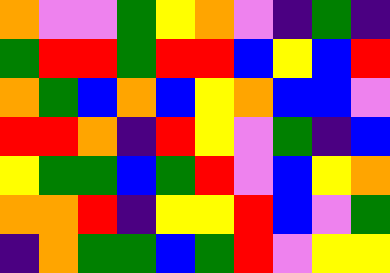[["orange", "violet", "violet", "green", "yellow", "orange", "violet", "indigo", "green", "indigo"], ["green", "red", "red", "green", "red", "red", "blue", "yellow", "blue", "red"], ["orange", "green", "blue", "orange", "blue", "yellow", "orange", "blue", "blue", "violet"], ["red", "red", "orange", "indigo", "red", "yellow", "violet", "green", "indigo", "blue"], ["yellow", "green", "green", "blue", "green", "red", "violet", "blue", "yellow", "orange"], ["orange", "orange", "red", "indigo", "yellow", "yellow", "red", "blue", "violet", "green"], ["indigo", "orange", "green", "green", "blue", "green", "red", "violet", "yellow", "yellow"]]